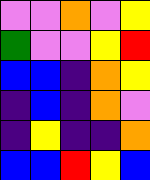[["violet", "violet", "orange", "violet", "yellow"], ["green", "violet", "violet", "yellow", "red"], ["blue", "blue", "indigo", "orange", "yellow"], ["indigo", "blue", "indigo", "orange", "violet"], ["indigo", "yellow", "indigo", "indigo", "orange"], ["blue", "blue", "red", "yellow", "blue"]]